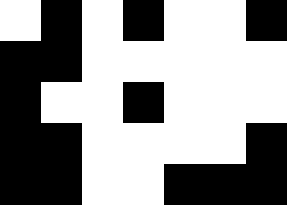[["white", "black", "white", "black", "white", "white", "black"], ["black", "black", "white", "white", "white", "white", "white"], ["black", "white", "white", "black", "white", "white", "white"], ["black", "black", "white", "white", "white", "white", "black"], ["black", "black", "white", "white", "black", "black", "black"]]